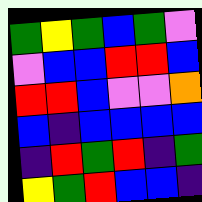[["green", "yellow", "green", "blue", "green", "violet"], ["violet", "blue", "blue", "red", "red", "blue"], ["red", "red", "blue", "violet", "violet", "orange"], ["blue", "indigo", "blue", "blue", "blue", "blue"], ["indigo", "red", "green", "red", "indigo", "green"], ["yellow", "green", "red", "blue", "blue", "indigo"]]